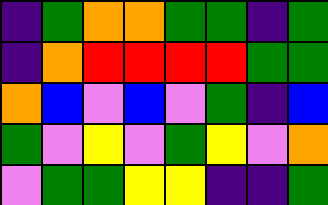[["indigo", "green", "orange", "orange", "green", "green", "indigo", "green"], ["indigo", "orange", "red", "red", "red", "red", "green", "green"], ["orange", "blue", "violet", "blue", "violet", "green", "indigo", "blue"], ["green", "violet", "yellow", "violet", "green", "yellow", "violet", "orange"], ["violet", "green", "green", "yellow", "yellow", "indigo", "indigo", "green"]]